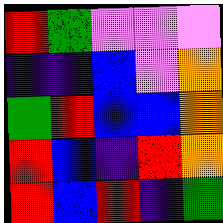[["red", "green", "violet", "violet", "violet"], ["indigo", "indigo", "blue", "violet", "orange"], ["green", "red", "blue", "blue", "orange"], ["red", "blue", "indigo", "red", "orange"], ["red", "blue", "red", "indigo", "green"]]